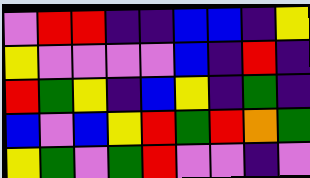[["violet", "red", "red", "indigo", "indigo", "blue", "blue", "indigo", "yellow"], ["yellow", "violet", "violet", "violet", "violet", "blue", "indigo", "red", "indigo"], ["red", "green", "yellow", "indigo", "blue", "yellow", "indigo", "green", "indigo"], ["blue", "violet", "blue", "yellow", "red", "green", "red", "orange", "green"], ["yellow", "green", "violet", "green", "red", "violet", "violet", "indigo", "violet"]]